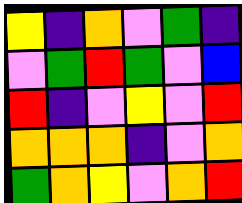[["yellow", "indigo", "orange", "violet", "green", "indigo"], ["violet", "green", "red", "green", "violet", "blue"], ["red", "indigo", "violet", "yellow", "violet", "red"], ["orange", "orange", "orange", "indigo", "violet", "orange"], ["green", "orange", "yellow", "violet", "orange", "red"]]